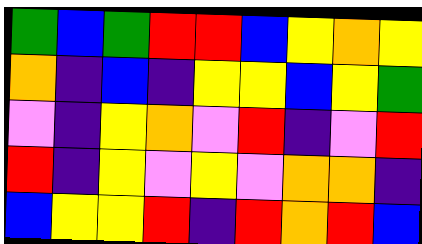[["green", "blue", "green", "red", "red", "blue", "yellow", "orange", "yellow"], ["orange", "indigo", "blue", "indigo", "yellow", "yellow", "blue", "yellow", "green"], ["violet", "indigo", "yellow", "orange", "violet", "red", "indigo", "violet", "red"], ["red", "indigo", "yellow", "violet", "yellow", "violet", "orange", "orange", "indigo"], ["blue", "yellow", "yellow", "red", "indigo", "red", "orange", "red", "blue"]]